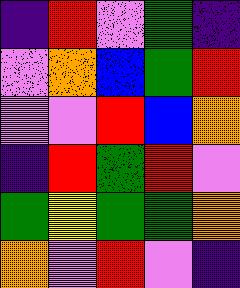[["indigo", "red", "violet", "green", "indigo"], ["violet", "orange", "blue", "green", "red"], ["violet", "violet", "red", "blue", "orange"], ["indigo", "red", "green", "red", "violet"], ["green", "yellow", "green", "green", "orange"], ["orange", "violet", "red", "violet", "indigo"]]